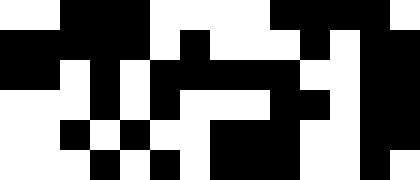[["white", "white", "black", "black", "black", "white", "white", "white", "white", "black", "black", "black", "black", "white"], ["black", "black", "black", "black", "black", "white", "black", "white", "white", "white", "black", "white", "black", "black"], ["black", "black", "white", "black", "white", "black", "black", "black", "black", "black", "white", "white", "black", "black"], ["white", "white", "white", "black", "white", "black", "white", "white", "white", "black", "black", "white", "black", "black"], ["white", "white", "black", "white", "black", "white", "white", "black", "black", "black", "white", "white", "black", "black"], ["white", "white", "white", "black", "white", "black", "white", "black", "black", "black", "white", "white", "black", "white"]]